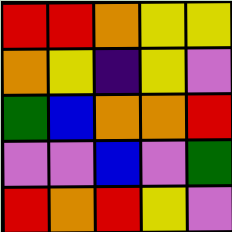[["red", "red", "orange", "yellow", "yellow"], ["orange", "yellow", "indigo", "yellow", "violet"], ["green", "blue", "orange", "orange", "red"], ["violet", "violet", "blue", "violet", "green"], ["red", "orange", "red", "yellow", "violet"]]